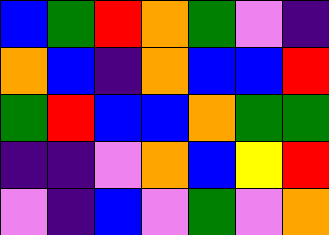[["blue", "green", "red", "orange", "green", "violet", "indigo"], ["orange", "blue", "indigo", "orange", "blue", "blue", "red"], ["green", "red", "blue", "blue", "orange", "green", "green"], ["indigo", "indigo", "violet", "orange", "blue", "yellow", "red"], ["violet", "indigo", "blue", "violet", "green", "violet", "orange"]]